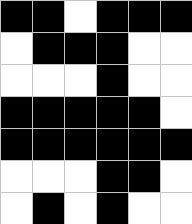[["black", "black", "white", "black", "black", "black"], ["white", "black", "black", "black", "white", "white"], ["white", "white", "white", "black", "white", "white"], ["black", "black", "black", "black", "black", "white"], ["black", "black", "black", "black", "black", "black"], ["white", "white", "white", "black", "black", "white"], ["white", "black", "white", "black", "white", "white"]]